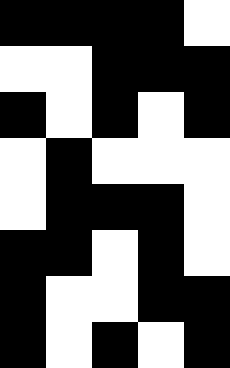[["black", "black", "black", "black", "white"], ["white", "white", "black", "black", "black"], ["black", "white", "black", "white", "black"], ["white", "black", "white", "white", "white"], ["white", "black", "black", "black", "white"], ["black", "black", "white", "black", "white"], ["black", "white", "white", "black", "black"], ["black", "white", "black", "white", "black"]]